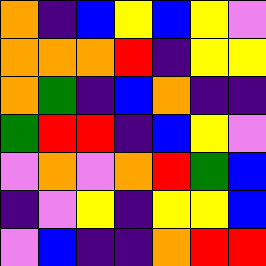[["orange", "indigo", "blue", "yellow", "blue", "yellow", "violet"], ["orange", "orange", "orange", "red", "indigo", "yellow", "yellow"], ["orange", "green", "indigo", "blue", "orange", "indigo", "indigo"], ["green", "red", "red", "indigo", "blue", "yellow", "violet"], ["violet", "orange", "violet", "orange", "red", "green", "blue"], ["indigo", "violet", "yellow", "indigo", "yellow", "yellow", "blue"], ["violet", "blue", "indigo", "indigo", "orange", "red", "red"]]